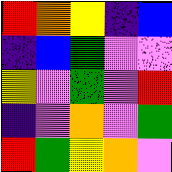[["red", "orange", "yellow", "indigo", "blue"], ["indigo", "blue", "green", "violet", "violet"], ["yellow", "violet", "green", "violet", "red"], ["indigo", "violet", "orange", "violet", "green"], ["red", "green", "yellow", "orange", "violet"]]